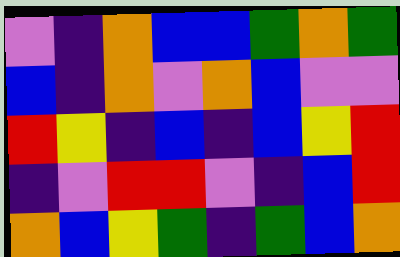[["violet", "indigo", "orange", "blue", "blue", "green", "orange", "green"], ["blue", "indigo", "orange", "violet", "orange", "blue", "violet", "violet"], ["red", "yellow", "indigo", "blue", "indigo", "blue", "yellow", "red"], ["indigo", "violet", "red", "red", "violet", "indigo", "blue", "red"], ["orange", "blue", "yellow", "green", "indigo", "green", "blue", "orange"]]